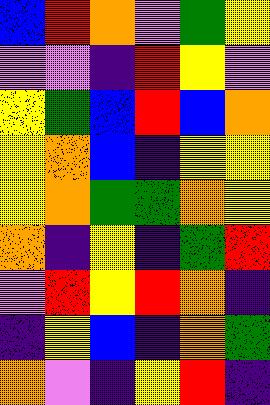[["blue", "red", "orange", "violet", "green", "yellow"], ["violet", "violet", "indigo", "red", "yellow", "violet"], ["yellow", "green", "blue", "red", "blue", "orange"], ["yellow", "orange", "blue", "indigo", "yellow", "yellow"], ["yellow", "orange", "green", "green", "orange", "yellow"], ["orange", "indigo", "yellow", "indigo", "green", "red"], ["violet", "red", "yellow", "red", "orange", "indigo"], ["indigo", "yellow", "blue", "indigo", "orange", "green"], ["orange", "violet", "indigo", "yellow", "red", "indigo"]]